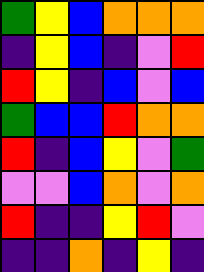[["green", "yellow", "blue", "orange", "orange", "orange"], ["indigo", "yellow", "blue", "indigo", "violet", "red"], ["red", "yellow", "indigo", "blue", "violet", "blue"], ["green", "blue", "blue", "red", "orange", "orange"], ["red", "indigo", "blue", "yellow", "violet", "green"], ["violet", "violet", "blue", "orange", "violet", "orange"], ["red", "indigo", "indigo", "yellow", "red", "violet"], ["indigo", "indigo", "orange", "indigo", "yellow", "indigo"]]